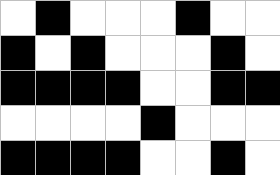[["white", "black", "white", "white", "white", "black", "white", "white"], ["black", "white", "black", "white", "white", "white", "black", "white"], ["black", "black", "black", "black", "white", "white", "black", "black"], ["white", "white", "white", "white", "black", "white", "white", "white"], ["black", "black", "black", "black", "white", "white", "black", "white"]]